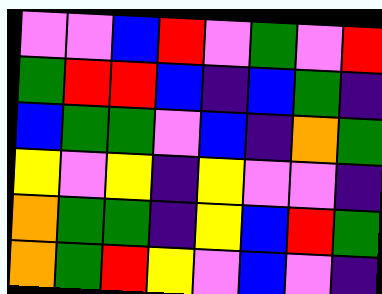[["violet", "violet", "blue", "red", "violet", "green", "violet", "red"], ["green", "red", "red", "blue", "indigo", "blue", "green", "indigo"], ["blue", "green", "green", "violet", "blue", "indigo", "orange", "green"], ["yellow", "violet", "yellow", "indigo", "yellow", "violet", "violet", "indigo"], ["orange", "green", "green", "indigo", "yellow", "blue", "red", "green"], ["orange", "green", "red", "yellow", "violet", "blue", "violet", "indigo"]]